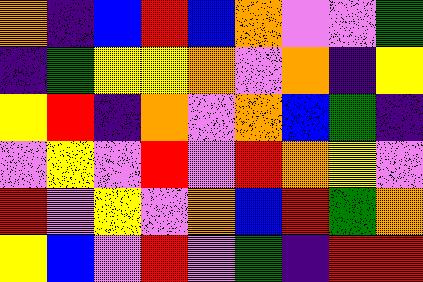[["orange", "indigo", "blue", "red", "blue", "orange", "violet", "violet", "green"], ["indigo", "green", "yellow", "yellow", "orange", "violet", "orange", "indigo", "yellow"], ["yellow", "red", "indigo", "orange", "violet", "orange", "blue", "green", "indigo"], ["violet", "yellow", "violet", "red", "violet", "red", "orange", "yellow", "violet"], ["red", "violet", "yellow", "violet", "orange", "blue", "red", "green", "orange"], ["yellow", "blue", "violet", "red", "violet", "green", "indigo", "red", "red"]]